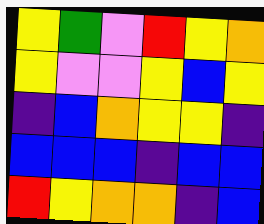[["yellow", "green", "violet", "red", "yellow", "orange"], ["yellow", "violet", "violet", "yellow", "blue", "yellow"], ["indigo", "blue", "orange", "yellow", "yellow", "indigo"], ["blue", "blue", "blue", "indigo", "blue", "blue"], ["red", "yellow", "orange", "orange", "indigo", "blue"]]